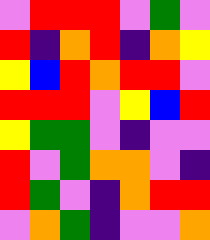[["violet", "red", "red", "red", "violet", "green", "violet"], ["red", "indigo", "orange", "red", "indigo", "orange", "yellow"], ["yellow", "blue", "red", "orange", "red", "red", "violet"], ["red", "red", "red", "violet", "yellow", "blue", "red"], ["yellow", "green", "green", "violet", "indigo", "violet", "violet"], ["red", "violet", "green", "orange", "orange", "violet", "indigo"], ["red", "green", "violet", "indigo", "orange", "red", "red"], ["violet", "orange", "green", "indigo", "violet", "violet", "orange"]]